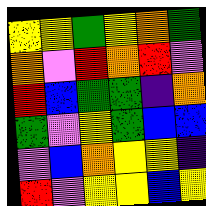[["yellow", "yellow", "green", "yellow", "orange", "green"], ["orange", "violet", "red", "orange", "red", "violet"], ["red", "blue", "green", "green", "indigo", "orange"], ["green", "violet", "yellow", "green", "blue", "blue"], ["violet", "blue", "orange", "yellow", "yellow", "indigo"], ["red", "violet", "yellow", "yellow", "blue", "yellow"]]